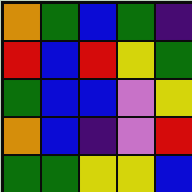[["orange", "green", "blue", "green", "indigo"], ["red", "blue", "red", "yellow", "green"], ["green", "blue", "blue", "violet", "yellow"], ["orange", "blue", "indigo", "violet", "red"], ["green", "green", "yellow", "yellow", "blue"]]